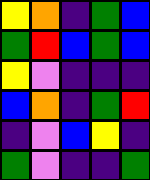[["yellow", "orange", "indigo", "green", "blue"], ["green", "red", "blue", "green", "blue"], ["yellow", "violet", "indigo", "indigo", "indigo"], ["blue", "orange", "indigo", "green", "red"], ["indigo", "violet", "blue", "yellow", "indigo"], ["green", "violet", "indigo", "indigo", "green"]]